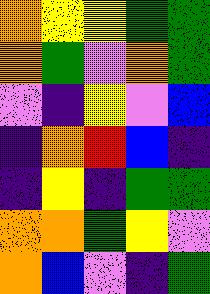[["orange", "yellow", "yellow", "green", "green"], ["orange", "green", "violet", "orange", "green"], ["violet", "indigo", "yellow", "violet", "blue"], ["indigo", "orange", "red", "blue", "indigo"], ["indigo", "yellow", "indigo", "green", "green"], ["orange", "orange", "green", "yellow", "violet"], ["orange", "blue", "violet", "indigo", "green"]]